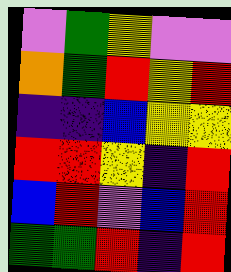[["violet", "green", "yellow", "violet", "violet"], ["orange", "green", "red", "yellow", "red"], ["indigo", "indigo", "blue", "yellow", "yellow"], ["red", "red", "yellow", "indigo", "red"], ["blue", "red", "violet", "blue", "red"], ["green", "green", "red", "indigo", "red"]]